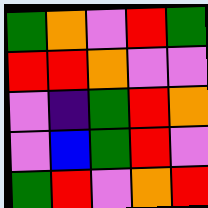[["green", "orange", "violet", "red", "green"], ["red", "red", "orange", "violet", "violet"], ["violet", "indigo", "green", "red", "orange"], ["violet", "blue", "green", "red", "violet"], ["green", "red", "violet", "orange", "red"]]